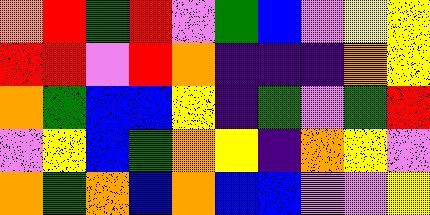[["orange", "red", "green", "red", "violet", "green", "blue", "violet", "yellow", "yellow"], ["red", "red", "violet", "red", "orange", "indigo", "indigo", "indigo", "orange", "yellow"], ["orange", "green", "blue", "blue", "yellow", "indigo", "green", "violet", "green", "red"], ["violet", "yellow", "blue", "green", "orange", "yellow", "indigo", "orange", "yellow", "violet"], ["orange", "green", "orange", "blue", "orange", "blue", "blue", "violet", "violet", "yellow"]]